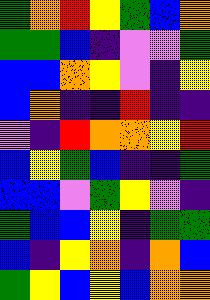[["green", "orange", "red", "yellow", "green", "blue", "orange"], ["green", "green", "blue", "indigo", "violet", "violet", "green"], ["blue", "blue", "orange", "yellow", "violet", "indigo", "yellow"], ["blue", "orange", "indigo", "indigo", "red", "indigo", "indigo"], ["violet", "indigo", "red", "orange", "orange", "yellow", "red"], ["blue", "yellow", "green", "blue", "indigo", "indigo", "green"], ["blue", "blue", "violet", "green", "yellow", "violet", "indigo"], ["green", "blue", "blue", "yellow", "indigo", "green", "green"], ["blue", "indigo", "yellow", "orange", "indigo", "orange", "blue"], ["green", "yellow", "blue", "yellow", "blue", "orange", "orange"]]